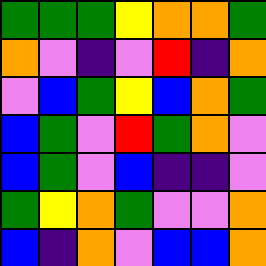[["green", "green", "green", "yellow", "orange", "orange", "green"], ["orange", "violet", "indigo", "violet", "red", "indigo", "orange"], ["violet", "blue", "green", "yellow", "blue", "orange", "green"], ["blue", "green", "violet", "red", "green", "orange", "violet"], ["blue", "green", "violet", "blue", "indigo", "indigo", "violet"], ["green", "yellow", "orange", "green", "violet", "violet", "orange"], ["blue", "indigo", "orange", "violet", "blue", "blue", "orange"]]